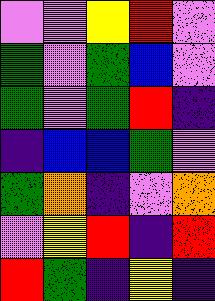[["violet", "violet", "yellow", "red", "violet"], ["green", "violet", "green", "blue", "violet"], ["green", "violet", "green", "red", "indigo"], ["indigo", "blue", "blue", "green", "violet"], ["green", "orange", "indigo", "violet", "orange"], ["violet", "yellow", "red", "indigo", "red"], ["red", "green", "indigo", "yellow", "indigo"]]